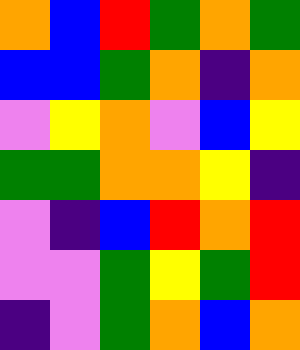[["orange", "blue", "red", "green", "orange", "green"], ["blue", "blue", "green", "orange", "indigo", "orange"], ["violet", "yellow", "orange", "violet", "blue", "yellow"], ["green", "green", "orange", "orange", "yellow", "indigo"], ["violet", "indigo", "blue", "red", "orange", "red"], ["violet", "violet", "green", "yellow", "green", "red"], ["indigo", "violet", "green", "orange", "blue", "orange"]]